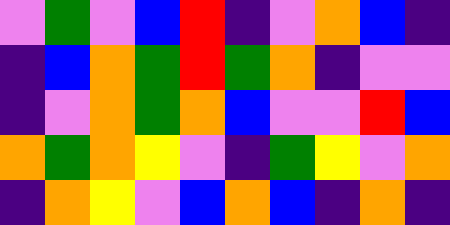[["violet", "green", "violet", "blue", "red", "indigo", "violet", "orange", "blue", "indigo"], ["indigo", "blue", "orange", "green", "red", "green", "orange", "indigo", "violet", "violet"], ["indigo", "violet", "orange", "green", "orange", "blue", "violet", "violet", "red", "blue"], ["orange", "green", "orange", "yellow", "violet", "indigo", "green", "yellow", "violet", "orange"], ["indigo", "orange", "yellow", "violet", "blue", "orange", "blue", "indigo", "orange", "indigo"]]